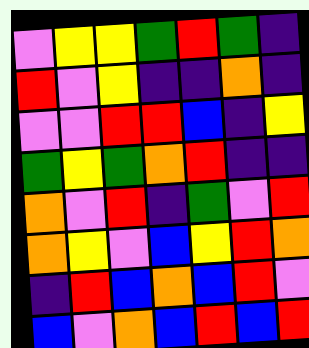[["violet", "yellow", "yellow", "green", "red", "green", "indigo"], ["red", "violet", "yellow", "indigo", "indigo", "orange", "indigo"], ["violet", "violet", "red", "red", "blue", "indigo", "yellow"], ["green", "yellow", "green", "orange", "red", "indigo", "indigo"], ["orange", "violet", "red", "indigo", "green", "violet", "red"], ["orange", "yellow", "violet", "blue", "yellow", "red", "orange"], ["indigo", "red", "blue", "orange", "blue", "red", "violet"], ["blue", "violet", "orange", "blue", "red", "blue", "red"]]